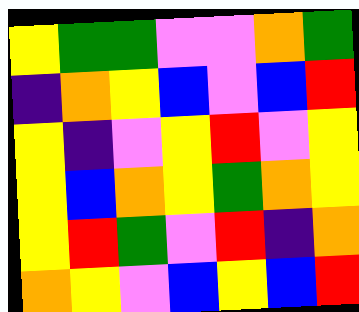[["yellow", "green", "green", "violet", "violet", "orange", "green"], ["indigo", "orange", "yellow", "blue", "violet", "blue", "red"], ["yellow", "indigo", "violet", "yellow", "red", "violet", "yellow"], ["yellow", "blue", "orange", "yellow", "green", "orange", "yellow"], ["yellow", "red", "green", "violet", "red", "indigo", "orange"], ["orange", "yellow", "violet", "blue", "yellow", "blue", "red"]]